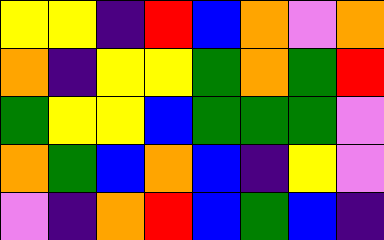[["yellow", "yellow", "indigo", "red", "blue", "orange", "violet", "orange"], ["orange", "indigo", "yellow", "yellow", "green", "orange", "green", "red"], ["green", "yellow", "yellow", "blue", "green", "green", "green", "violet"], ["orange", "green", "blue", "orange", "blue", "indigo", "yellow", "violet"], ["violet", "indigo", "orange", "red", "blue", "green", "blue", "indigo"]]